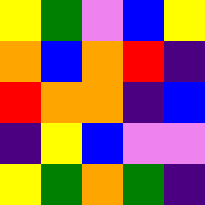[["yellow", "green", "violet", "blue", "yellow"], ["orange", "blue", "orange", "red", "indigo"], ["red", "orange", "orange", "indigo", "blue"], ["indigo", "yellow", "blue", "violet", "violet"], ["yellow", "green", "orange", "green", "indigo"]]